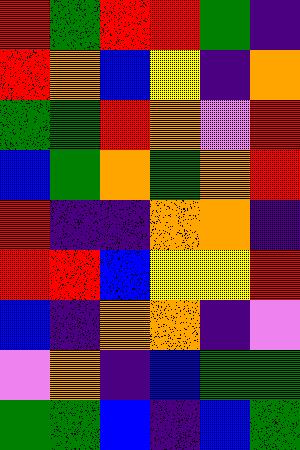[["red", "green", "red", "red", "green", "indigo"], ["red", "orange", "blue", "yellow", "indigo", "orange"], ["green", "green", "red", "orange", "violet", "red"], ["blue", "green", "orange", "green", "orange", "red"], ["red", "indigo", "indigo", "orange", "orange", "indigo"], ["red", "red", "blue", "yellow", "yellow", "red"], ["blue", "indigo", "orange", "orange", "indigo", "violet"], ["violet", "orange", "indigo", "blue", "green", "green"], ["green", "green", "blue", "indigo", "blue", "green"]]